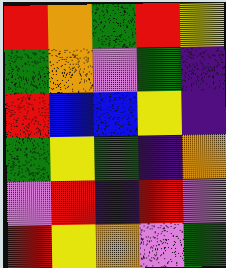[["red", "orange", "green", "red", "yellow"], ["green", "orange", "violet", "green", "indigo"], ["red", "blue", "blue", "yellow", "indigo"], ["green", "yellow", "green", "indigo", "orange"], ["violet", "red", "indigo", "red", "violet"], ["red", "yellow", "orange", "violet", "green"]]